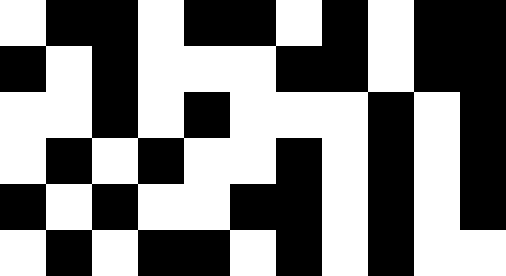[["white", "black", "black", "white", "black", "black", "white", "black", "white", "black", "black"], ["black", "white", "black", "white", "white", "white", "black", "black", "white", "black", "black"], ["white", "white", "black", "white", "black", "white", "white", "white", "black", "white", "black"], ["white", "black", "white", "black", "white", "white", "black", "white", "black", "white", "black"], ["black", "white", "black", "white", "white", "black", "black", "white", "black", "white", "black"], ["white", "black", "white", "black", "black", "white", "black", "white", "black", "white", "white"]]